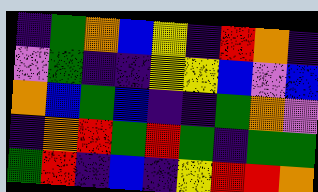[["indigo", "green", "orange", "blue", "yellow", "indigo", "red", "orange", "indigo"], ["violet", "green", "indigo", "indigo", "yellow", "yellow", "blue", "violet", "blue"], ["orange", "blue", "green", "blue", "indigo", "indigo", "green", "orange", "violet"], ["indigo", "orange", "red", "green", "red", "green", "indigo", "green", "green"], ["green", "red", "indigo", "blue", "indigo", "yellow", "red", "red", "orange"]]